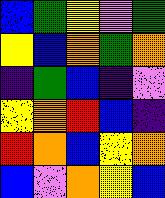[["blue", "green", "yellow", "violet", "green"], ["yellow", "blue", "orange", "green", "orange"], ["indigo", "green", "blue", "indigo", "violet"], ["yellow", "orange", "red", "blue", "indigo"], ["red", "orange", "blue", "yellow", "orange"], ["blue", "violet", "orange", "yellow", "blue"]]